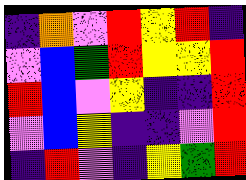[["indigo", "orange", "violet", "red", "yellow", "red", "indigo"], ["violet", "blue", "green", "red", "yellow", "yellow", "red"], ["red", "blue", "violet", "yellow", "indigo", "indigo", "red"], ["violet", "blue", "yellow", "indigo", "indigo", "violet", "red"], ["indigo", "red", "violet", "indigo", "yellow", "green", "red"]]